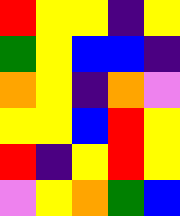[["red", "yellow", "yellow", "indigo", "yellow"], ["green", "yellow", "blue", "blue", "indigo"], ["orange", "yellow", "indigo", "orange", "violet"], ["yellow", "yellow", "blue", "red", "yellow"], ["red", "indigo", "yellow", "red", "yellow"], ["violet", "yellow", "orange", "green", "blue"]]